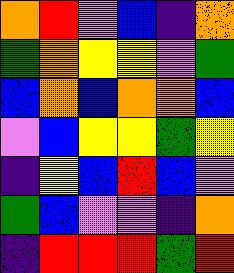[["orange", "red", "violet", "blue", "indigo", "orange"], ["green", "orange", "yellow", "yellow", "violet", "green"], ["blue", "orange", "blue", "orange", "orange", "blue"], ["violet", "blue", "yellow", "yellow", "green", "yellow"], ["indigo", "yellow", "blue", "red", "blue", "violet"], ["green", "blue", "violet", "violet", "indigo", "orange"], ["indigo", "red", "red", "red", "green", "red"]]